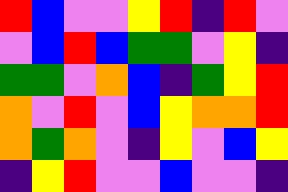[["red", "blue", "violet", "violet", "yellow", "red", "indigo", "red", "violet"], ["violet", "blue", "red", "blue", "green", "green", "violet", "yellow", "indigo"], ["green", "green", "violet", "orange", "blue", "indigo", "green", "yellow", "red"], ["orange", "violet", "red", "violet", "blue", "yellow", "orange", "orange", "red"], ["orange", "green", "orange", "violet", "indigo", "yellow", "violet", "blue", "yellow"], ["indigo", "yellow", "red", "violet", "violet", "blue", "violet", "violet", "indigo"]]